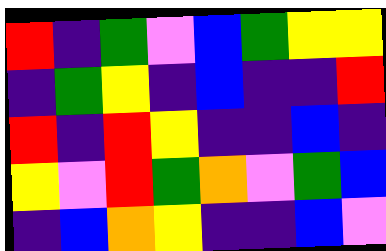[["red", "indigo", "green", "violet", "blue", "green", "yellow", "yellow"], ["indigo", "green", "yellow", "indigo", "blue", "indigo", "indigo", "red"], ["red", "indigo", "red", "yellow", "indigo", "indigo", "blue", "indigo"], ["yellow", "violet", "red", "green", "orange", "violet", "green", "blue"], ["indigo", "blue", "orange", "yellow", "indigo", "indigo", "blue", "violet"]]